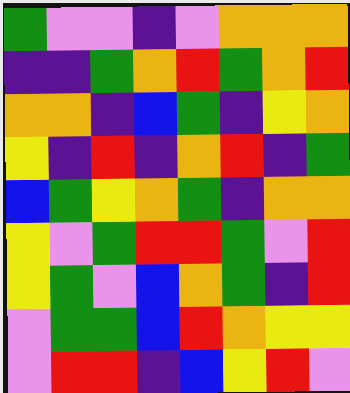[["green", "violet", "violet", "indigo", "violet", "orange", "orange", "orange"], ["indigo", "indigo", "green", "orange", "red", "green", "orange", "red"], ["orange", "orange", "indigo", "blue", "green", "indigo", "yellow", "orange"], ["yellow", "indigo", "red", "indigo", "orange", "red", "indigo", "green"], ["blue", "green", "yellow", "orange", "green", "indigo", "orange", "orange"], ["yellow", "violet", "green", "red", "red", "green", "violet", "red"], ["yellow", "green", "violet", "blue", "orange", "green", "indigo", "red"], ["violet", "green", "green", "blue", "red", "orange", "yellow", "yellow"], ["violet", "red", "red", "indigo", "blue", "yellow", "red", "violet"]]